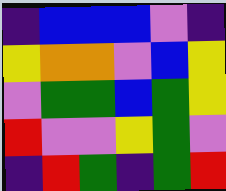[["indigo", "blue", "blue", "blue", "violet", "indigo"], ["yellow", "orange", "orange", "violet", "blue", "yellow"], ["violet", "green", "green", "blue", "green", "yellow"], ["red", "violet", "violet", "yellow", "green", "violet"], ["indigo", "red", "green", "indigo", "green", "red"]]